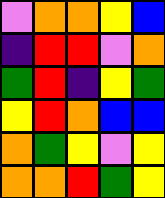[["violet", "orange", "orange", "yellow", "blue"], ["indigo", "red", "red", "violet", "orange"], ["green", "red", "indigo", "yellow", "green"], ["yellow", "red", "orange", "blue", "blue"], ["orange", "green", "yellow", "violet", "yellow"], ["orange", "orange", "red", "green", "yellow"]]